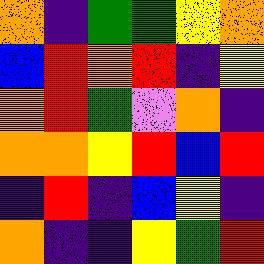[["orange", "indigo", "green", "green", "yellow", "orange"], ["blue", "red", "orange", "red", "indigo", "yellow"], ["orange", "red", "green", "violet", "orange", "indigo"], ["orange", "orange", "yellow", "red", "blue", "red"], ["indigo", "red", "indigo", "blue", "yellow", "indigo"], ["orange", "indigo", "indigo", "yellow", "green", "red"]]